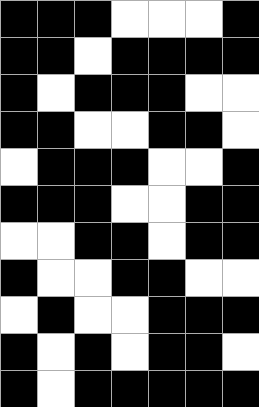[["black", "black", "black", "white", "white", "white", "black"], ["black", "black", "white", "black", "black", "black", "black"], ["black", "white", "black", "black", "black", "white", "white"], ["black", "black", "white", "white", "black", "black", "white"], ["white", "black", "black", "black", "white", "white", "black"], ["black", "black", "black", "white", "white", "black", "black"], ["white", "white", "black", "black", "white", "black", "black"], ["black", "white", "white", "black", "black", "white", "white"], ["white", "black", "white", "white", "black", "black", "black"], ["black", "white", "black", "white", "black", "black", "white"], ["black", "white", "black", "black", "black", "black", "black"]]